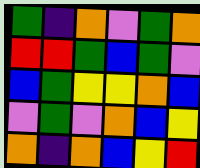[["green", "indigo", "orange", "violet", "green", "orange"], ["red", "red", "green", "blue", "green", "violet"], ["blue", "green", "yellow", "yellow", "orange", "blue"], ["violet", "green", "violet", "orange", "blue", "yellow"], ["orange", "indigo", "orange", "blue", "yellow", "red"]]